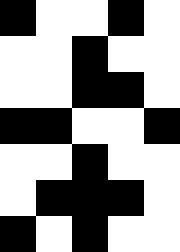[["black", "white", "white", "black", "white"], ["white", "white", "black", "white", "white"], ["white", "white", "black", "black", "white"], ["black", "black", "white", "white", "black"], ["white", "white", "black", "white", "white"], ["white", "black", "black", "black", "white"], ["black", "white", "black", "white", "white"]]